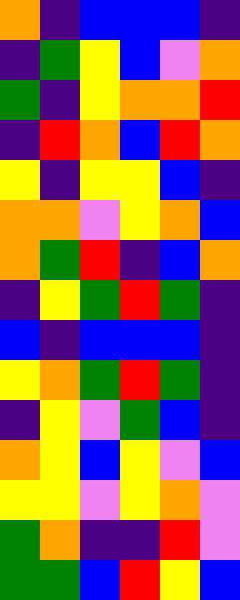[["orange", "indigo", "blue", "blue", "blue", "indigo"], ["indigo", "green", "yellow", "blue", "violet", "orange"], ["green", "indigo", "yellow", "orange", "orange", "red"], ["indigo", "red", "orange", "blue", "red", "orange"], ["yellow", "indigo", "yellow", "yellow", "blue", "indigo"], ["orange", "orange", "violet", "yellow", "orange", "blue"], ["orange", "green", "red", "indigo", "blue", "orange"], ["indigo", "yellow", "green", "red", "green", "indigo"], ["blue", "indigo", "blue", "blue", "blue", "indigo"], ["yellow", "orange", "green", "red", "green", "indigo"], ["indigo", "yellow", "violet", "green", "blue", "indigo"], ["orange", "yellow", "blue", "yellow", "violet", "blue"], ["yellow", "yellow", "violet", "yellow", "orange", "violet"], ["green", "orange", "indigo", "indigo", "red", "violet"], ["green", "green", "blue", "red", "yellow", "blue"]]